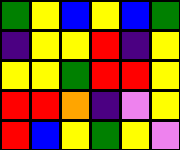[["green", "yellow", "blue", "yellow", "blue", "green"], ["indigo", "yellow", "yellow", "red", "indigo", "yellow"], ["yellow", "yellow", "green", "red", "red", "yellow"], ["red", "red", "orange", "indigo", "violet", "yellow"], ["red", "blue", "yellow", "green", "yellow", "violet"]]